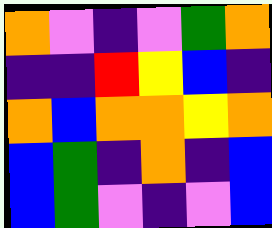[["orange", "violet", "indigo", "violet", "green", "orange"], ["indigo", "indigo", "red", "yellow", "blue", "indigo"], ["orange", "blue", "orange", "orange", "yellow", "orange"], ["blue", "green", "indigo", "orange", "indigo", "blue"], ["blue", "green", "violet", "indigo", "violet", "blue"]]